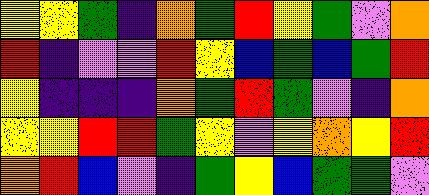[["yellow", "yellow", "green", "indigo", "orange", "green", "red", "yellow", "green", "violet", "orange"], ["red", "indigo", "violet", "violet", "red", "yellow", "blue", "green", "blue", "green", "red"], ["yellow", "indigo", "indigo", "indigo", "orange", "green", "red", "green", "violet", "indigo", "orange"], ["yellow", "yellow", "red", "red", "green", "yellow", "violet", "yellow", "orange", "yellow", "red"], ["orange", "red", "blue", "violet", "indigo", "green", "yellow", "blue", "green", "green", "violet"]]